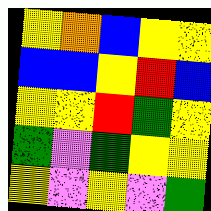[["yellow", "orange", "blue", "yellow", "yellow"], ["blue", "blue", "yellow", "red", "blue"], ["yellow", "yellow", "red", "green", "yellow"], ["green", "violet", "green", "yellow", "yellow"], ["yellow", "violet", "yellow", "violet", "green"]]